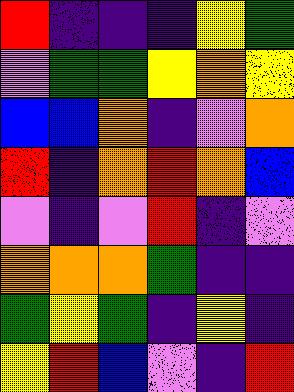[["red", "indigo", "indigo", "indigo", "yellow", "green"], ["violet", "green", "green", "yellow", "orange", "yellow"], ["blue", "blue", "orange", "indigo", "violet", "orange"], ["red", "indigo", "orange", "red", "orange", "blue"], ["violet", "indigo", "violet", "red", "indigo", "violet"], ["orange", "orange", "orange", "green", "indigo", "indigo"], ["green", "yellow", "green", "indigo", "yellow", "indigo"], ["yellow", "red", "blue", "violet", "indigo", "red"]]